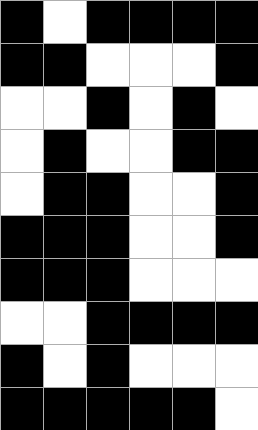[["black", "white", "black", "black", "black", "black"], ["black", "black", "white", "white", "white", "black"], ["white", "white", "black", "white", "black", "white"], ["white", "black", "white", "white", "black", "black"], ["white", "black", "black", "white", "white", "black"], ["black", "black", "black", "white", "white", "black"], ["black", "black", "black", "white", "white", "white"], ["white", "white", "black", "black", "black", "black"], ["black", "white", "black", "white", "white", "white"], ["black", "black", "black", "black", "black", "white"]]